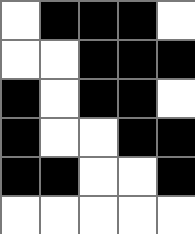[["white", "black", "black", "black", "white"], ["white", "white", "black", "black", "black"], ["black", "white", "black", "black", "white"], ["black", "white", "white", "black", "black"], ["black", "black", "white", "white", "black"], ["white", "white", "white", "white", "white"]]